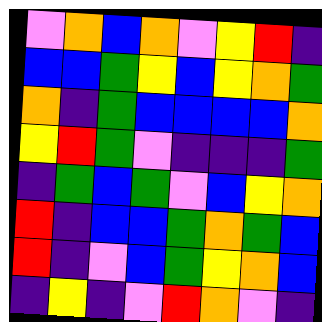[["violet", "orange", "blue", "orange", "violet", "yellow", "red", "indigo"], ["blue", "blue", "green", "yellow", "blue", "yellow", "orange", "green"], ["orange", "indigo", "green", "blue", "blue", "blue", "blue", "orange"], ["yellow", "red", "green", "violet", "indigo", "indigo", "indigo", "green"], ["indigo", "green", "blue", "green", "violet", "blue", "yellow", "orange"], ["red", "indigo", "blue", "blue", "green", "orange", "green", "blue"], ["red", "indigo", "violet", "blue", "green", "yellow", "orange", "blue"], ["indigo", "yellow", "indigo", "violet", "red", "orange", "violet", "indigo"]]